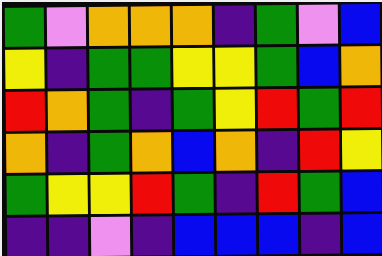[["green", "violet", "orange", "orange", "orange", "indigo", "green", "violet", "blue"], ["yellow", "indigo", "green", "green", "yellow", "yellow", "green", "blue", "orange"], ["red", "orange", "green", "indigo", "green", "yellow", "red", "green", "red"], ["orange", "indigo", "green", "orange", "blue", "orange", "indigo", "red", "yellow"], ["green", "yellow", "yellow", "red", "green", "indigo", "red", "green", "blue"], ["indigo", "indigo", "violet", "indigo", "blue", "blue", "blue", "indigo", "blue"]]